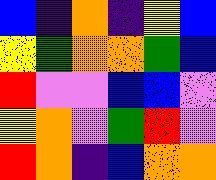[["blue", "indigo", "orange", "indigo", "yellow", "blue"], ["yellow", "green", "orange", "orange", "green", "blue"], ["red", "violet", "violet", "blue", "blue", "violet"], ["yellow", "orange", "violet", "green", "red", "violet"], ["red", "orange", "indigo", "blue", "orange", "orange"]]